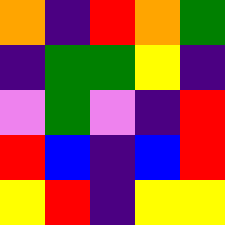[["orange", "indigo", "red", "orange", "green"], ["indigo", "green", "green", "yellow", "indigo"], ["violet", "green", "violet", "indigo", "red"], ["red", "blue", "indigo", "blue", "red"], ["yellow", "red", "indigo", "yellow", "yellow"]]